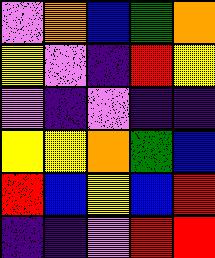[["violet", "orange", "blue", "green", "orange"], ["yellow", "violet", "indigo", "red", "yellow"], ["violet", "indigo", "violet", "indigo", "indigo"], ["yellow", "yellow", "orange", "green", "blue"], ["red", "blue", "yellow", "blue", "red"], ["indigo", "indigo", "violet", "red", "red"]]